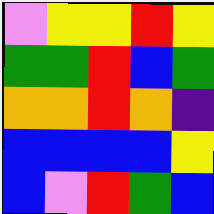[["violet", "yellow", "yellow", "red", "yellow"], ["green", "green", "red", "blue", "green"], ["orange", "orange", "red", "orange", "indigo"], ["blue", "blue", "blue", "blue", "yellow"], ["blue", "violet", "red", "green", "blue"]]